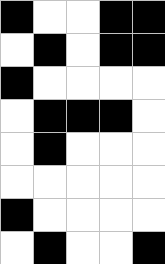[["black", "white", "white", "black", "black"], ["white", "black", "white", "black", "black"], ["black", "white", "white", "white", "white"], ["white", "black", "black", "black", "white"], ["white", "black", "white", "white", "white"], ["white", "white", "white", "white", "white"], ["black", "white", "white", "white", "white"], ["white", "black", "white", "white", "black"]]